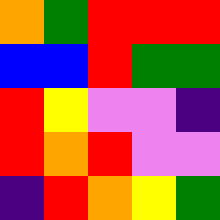[["orange", "green", "red", "red", "red"], ["blue", "blue", "red", "green", "green"], ["red", "yellow", "violet", "violet", "indigo"], ["red", "orange", "red", "violet", "violet"], ["indigo", "red", "orange", "yellow", "green"]]